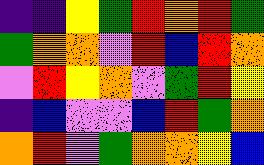[["indigo", "indigo", "yellow", "green", "red", "orange", "red", "green"], ["green", "orange", "orange", "violet", "red", "blue", "red", "orange"], ["violet", "red", "yellow", "orange", "violet", "green", "red", "yellow"], ["indigo", "blue", "violet", "violet", "blue", "red", "green", "orange"], ["orange", "red", "violet", "green", "orange", "orange", "yellow", "blue"]]